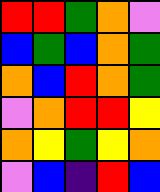[["red", "red", "green", "orange", "violet"], ["blue", "green", "blue", "orange", "green"], ["orange", "blue", "red", "orange", "green"], ["violet", "orange", "red", "red", "yellow"], ["orange", "yellow", "green", "yellow", "orange"], ["violet", "blue", "indigo", "red", "blue"]]